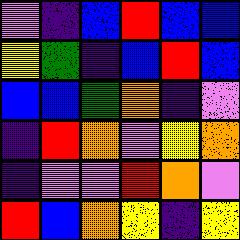[["violet", "indigo", "blue", "red", "blue", "blue"], ["yellow", "green", "indigo", "blue", "red", "blue"], ["blue", "blue", "green", "orange", "indigo", "violet"], ["indigo", "red", "orange", "violet", "yellow", "orange"], ["indigo", "violet", "violet", "red", "orange", "violet"], ["red", "blue", "orange", "yellow", "indigo", "yellow"]]